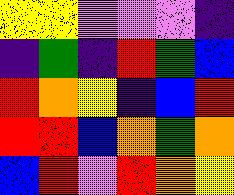[["yellow", "yellow", "violet", "violet", "violet", "indigo"], ["indigo", "green", "indigo", "red", "green", "blue"], ["red", "orange", "yellow", "indigo", "blue", "red"], ["red", "red", "blue", "orange", "green", "orange"], ["blue", "red", "violet", "red", "orange", "yellow"]]